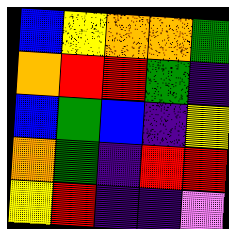[["blue", "yellow", "orange", "orange", "green"], ["orange", "red", "red", "green", "indigo"], ["blue", "green", "blue", "indigo", "yellow"], ["orange", "green", "indigo", "red", "red"], ["yellow", "red", "indigo", "indigo", "violet"]]